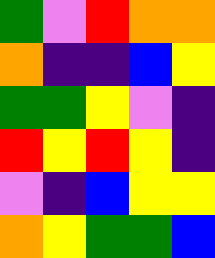[["green", "violet", "red", "orange", "orange"], ["orange", "indigo", "indigo", "blue", "yellow"], ["green", "green", "yellow", "violet", "indigo"], ["red", "yellow", "red", "yellow", "indigo"], ["violet", "indigo", "blue", "yellow", "yellow"], ["orange", "yellow", "green", "green", "blue"]]